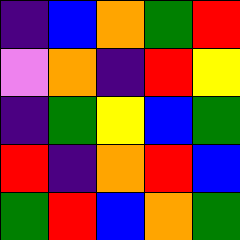[["indigo", "blue", "orange", "green", "red"], ["violet", "orange", "indigo", "red", "yellow"], ["indigo", "green", "yellow", "blue", "green"], ["red", "indigo", "orange", "red", "blue"], ["green", "red", "blue", "orange", "green"]]